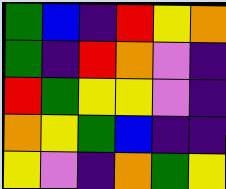[["green", "blue", "indigo", "red", "yellow", "orange"], ["green", "indigo", "red", "orange", "violet", "indigo"], ["red", "green", "yellow", "yellow", "violet", "indigo"], ["orange", "yellow", "green", "blue", "indigo", "indigo"], ["yellow", "violet", "indigo", "orange", "green", "yellow"]]